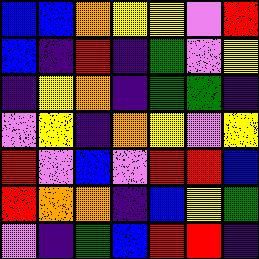[["blue", "blue", "orange", "yellow", "yellow", "violet", "red"], ["blue", "indigo", "red", "indigo", "green", "violet", "yellow"], ["indigo", "yellow", "orange", "indigo", "green", "green", "indigo"], ["violet", "yellow", "indigo", "orange", "yellow", "violet", "yellow"], ["red", "violet", "blue", "violet", "red", "red", "blue"], ["red", "orange", "orange", "indigo", "blue", "yellow", "green"], ["violet", "indigo", "green", "blue", "red", "red", "indigo"]]